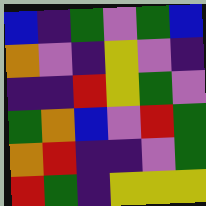[["blue", "indigo", "green", "violet", "green", "blue"], ["orange", "violet", "indigo", "yellow", "violet", "indigo"], ["indigo", "indigo", "red", "yellow", "green", "violet"], ["green", "orange", "blue", "violet", "red", "green"], ["orange", "red", "indigo", "indigo", "violet", "green"], ["red", "green", "indigo", "yellow", "yellow", "yellow"]]